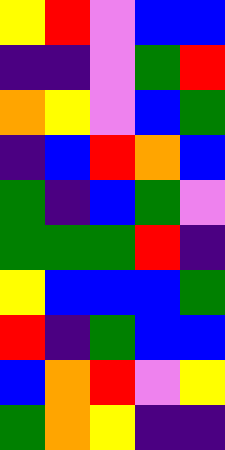[["yellow", "red", "violet", "blue", "blue"], ["indigo", "indigo", "violet", "green", "red"], ["orange", "yellow", "violet", "blue", "green"], ["indigo", "blue", "red", "orange", "blue"], ["green", "indigo", "blue", "green", "violet"], ["green", "green", "green", "red", "indigo"], ["yellow", "blue", "blue", "blue", "green"], ["red", "indigo", "green", "blue", "blue"], ["blue", "orange", "red", "violet", "yellow"], ["green", "orange", "yellow", "indigo", "indigo"]]